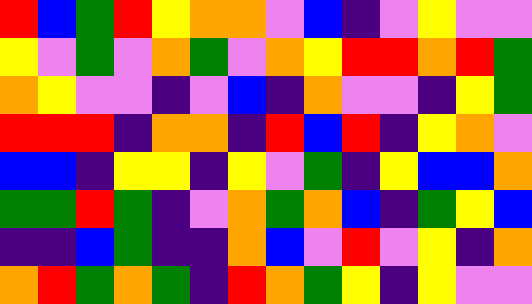[["red", "blue", "green", "red", "yellow", "orange", "orange", "violet", "blue", "indigo", "violet", "yellow", "violet", "violet"], ["yellow", "violet", "green", "violet", "orange", "green", "violet", "orange", "yellow", "red", "red", "orange", "red", "green"], ["orange", "yellow", "violet", "violet", "indigo", "violet", "blue", "indigo", "orange", "violet", "violet", "indigo", "yellow", "green"], ["red", "red", "red", "indigo", "orange", "orange", "indigo", "red", "blue", "red", "indigo", "yellow", "orange", "violet"], ["blue", "blue", "indigo", "yellow", "yellow", "indigo", "yellow", "violet", "green", "indigo", "yellow", "blue", "blue", "orange"], ["green", "green", "red", "green", "indigo", "violet", "orange", "green", "orange", "blue", "indigo", "green", "yellow", "blue"], ["indigo", "indigo", "blue", "green", "indigo", "indigo", "orange", "blue", "violet", "red", "violet", "yellow", "indigo", "orange"], ["orange", "red", "green", "orange", "green", "indigo", "red", "orange", "green", "yellow", "indigo", "yellow", "violet", "violet"]]